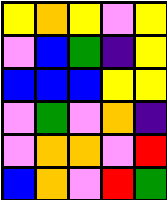[["yellow", "orange", "yellow", "violet", "yellow"], ["violet", "blue", "green", "indigo", "yellow"], ["blue", "blue", "blue", "yellow", "yellow"], ["violet", "green", "violet", "orange", "indigo"], ["violet", "orange", "orange", "violet", "red"], ["blue", "orange", "violet", "red", "green"]]